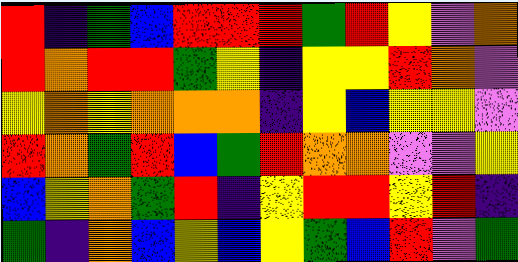[["red", "indigo", "green", "blue", "red", "red", "red", "green", "red", "yellow", "violet", "orange"], ["red", "orange", "red", "red", "green", "yellow", "indigo", "yellow", "yellow", "red", "orange", "violet"], ["yellow", "orange", "yellow", "orange", "orange", "orange", "indigo", "yellow", "blue", "yellow", "yellow", "violet"], ["red", "orange", "green", "red", "blue", "green", "red", "orange", "orange", "violet", "violet", "yellow"], ["blue", "yellow", "orange", "green", "red", "indigo", "yellow", "red", "red", "yellow", "red", "indigo"], ["green", "indigo", "orange", "blue", "yellow", "blue", "yellow", "green", "blue", "red", "violet", "green"]]